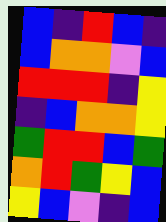[["blue", "indigo", "red", "blue", "indigo"], ["blue", "orange", "orange", "violet", "blue"], ["red", "red", "red", "indigo", "yellow"], ["indigo", "blue", "orange", "orange", "yellow"], ["green", "red", "red", "blue", "green"], ["orange", "red", "green", "yellow", "blue"], ["yellow", "blue", "violet", "indigo", "blue"]]